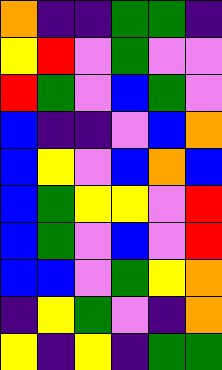[["orange", "indigo", "indigo", "green", "green", "indigo"], ["yellow", "red", "violet", "green", "violet", "violet"], ["red", "green", "violet", "blue", "green", "violet"], ["blue", "indigo", "indigo", "violet", "blue", "orange"], ["blue", "yellow", "violet", "blue", "orange", "blue"], ["blue", "green", "yellow", "yellow", "violet", "red"], ["blue", "green", "violet", "blue", "violet", "red"], ["blue", "blue", "violet", "green", "yellow", "orange"], ["indigo", "yellow", "green", "violet", "indigo", "orange"], ["yellow", "indigo", "yellow", "indigo", "green", "green"]]